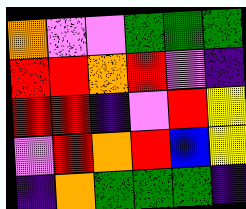[["orange", "violet", "violet", "green", "green", "green"], ["red", "red", "orange", "red", "violet", "indigo"], ["red", "red", "indigo", "violet", "red", "yellow"], ["violet", "red", "orange", "red", "blue", "yellow"], ["indigo", "orange", "green", "green", "green", "indigo"]]